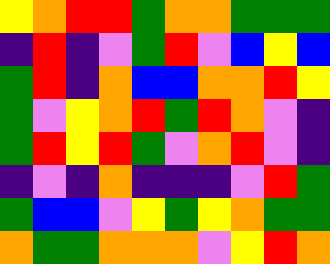[["yellow", "orange", "red", "red", "green", "orange", "orange", "green", "green", "green"], ["indigo", "red", "indigo", "violet", "green", "red", "violet", "blue", "yellow", "blue"], ["green", "red", "indigo", "orange", "blue", "blue", "orange", "orange", "red", "yellow"], ["green", "violet", "yellow", "orange", "red", "green", "red", "orange", "violet", "indigo"], ["green", "red", "yellow", "red", "green", "violet", "orange", "red", "violet", "indigo"], ["indigo", "violet", "indigo", "orange", "indigo", "indigo", "indigo", "violet", "red", "green"], ["green", "blue", "blue", "violet", "yellow", "green", "yellow", "orange", "green", "green"], ["orange", "green", "green", "orange", "orange", "orange", "violet", "yellow", "red", "orange"]]